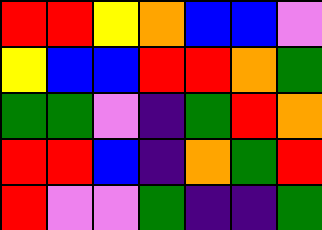[["red", "red", "yellow", "orange", "blue", "blue", "violet"], ["yellow", "blue", "blue", "red", "red", "orange", "green"], ["green", "green", "violet", "indigo", "green", "red", "orange"], ["red", "red", "blue", "indigo", "orange", "green", "red"], ["red", "violet", "violet", "green", "indigo", "indigo", "green"]]